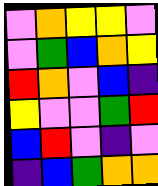[["violet", "orange", "yellow", "yellow", "violet"], ["violet", "green", "blue", "orange", "yellow"], ["red", "orange", "violet", "blue", "indigo"], ["yellow", "violet", "violet", "green", "red"], ["blue", "red", "violet", "indigo", "violet"], ["indigo", "blue", "green", "orange", "orange"]]